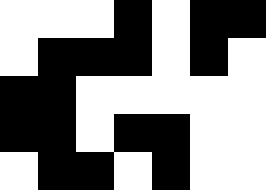[["white", "white", "white", "black", "white", "black", "black"], ["white", "black", "black", "black", "white", "black", "white"], ["black", "black", "white", "white", "white", "white", "white"], ["black", "black", "white", "black", "black", "white", "white"], ["white", "black", "black", "white", "black", "white", "white"]]